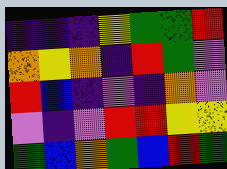[["indigo", "indigo", "indigo", "yellow", "green", "green", "red"], ["orange", "yellow", "orange", "indigo", "red", "green", "violet"], ["red", "blue", "indigo", "violet", "indigo", "orange", "violet"], ["violet", "indigo", "violet", "red", "red", "yellow", "yellow"], ["green", "blue", "orange", "green", "blue", "red", "green"]]